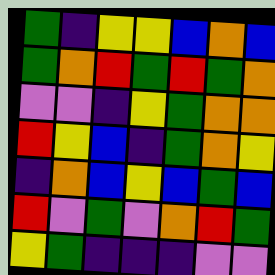[["green", "indigo", "yellow", "yellow", "blue", "orange", "blue"], ["green", "orange", "red", "green", "red", "green", "orange"], ["violet", "violet", "indigo", "yellow", "green", "orange", "orange"], ["red", "yellow", "blue", "indigo", "green", "orange", "yellow"], ["indigo", "orange", "blue", "yellow", "blue", "green", "blue"], ["red", "violet", "green", "violet", "orange", "red", "green"], ["yellow", "green", "indigo", "indigo", "indigo", "violet", "violet"]]